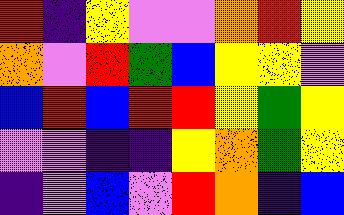[["red", "indigo", "yellow", "violet", "violet", "orange", "red", "yellow"], ["orange", "violet", "red", "green", "blue", "yellow", "yellow", "violet"], ["blue", "red", "blue", "red", "red", "yellow", "green", "yellow"], ["violet", "violet", "indigo", "indigo", "yellow", "orange", "green", "yellow"], ["indigo", "violet", "blue", "violet", "red", "orange", "indigo", "blue"]]